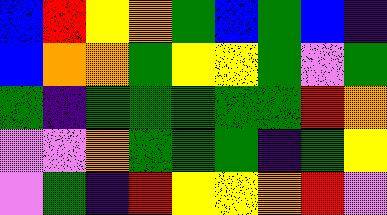[["blue", "red", "yellow", "orange", "green", "blue", "green", "blue", "indigo"], ["blue", "orange", "orange", "green", "yellow", "yellow", "green", "violet", "green"], ["green", "indigo", "green", "green", "green", "green", "green", "red", "orange"], ["violet", "violet", "orange", "green", "green", "green", "indigo", "green", "yellow"], ["violet", "green", "indigo", "red", "yellow", "yellow", "orange", "red", "violet"]]